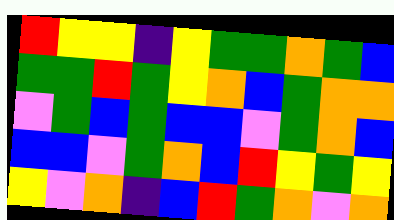[["red", "yellow", "yellow", "indigo", "yellow", "green", "green", "orange", "green", "blue"], ["green", "green", "red", "green", "yellow", "orange", "blue", "green", "orange", "orange"], ["violet", "green", "blue", "green", "blue", "blue", "violet", "green", "orange", "blue"], ["blue", "blue", "violet", "green", "orange", "blue", "red", "yellow", "green", "yellow"], ["yellow", "violet", "orange", "indigo", "blue", "red", "green", "orange", "violet", "orange"]]